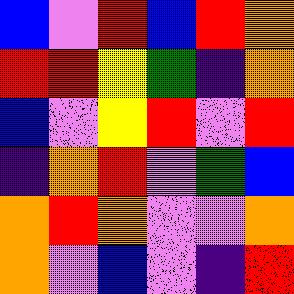[["blue", "violet", "red", "blue", "red", "orange"], ["red", "red", "yellow", "green", "indigo", "orange"], ["blue", "violet", "yellow", "red", "violet", "red"], ["indigo", "orange", "red", "violet", "green", "blue"], ["orange", "red", "orange", "violet", "violet", "orange"], ["orange", "violet", "blue", "violet", "indigo", "red"]]